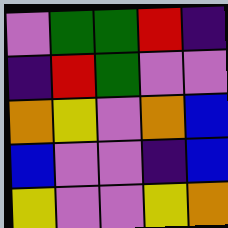[["violet", "green", "green", "red", "indigo"], ["indigo", "red", "green", "violet", "violet"], ["orange", "yellow", "violet", "orange", "blue"], ["blue", "violet", "violet", "indigo", "blue"], ["yellow", "violet", "violet", "yellow", "orange"]]